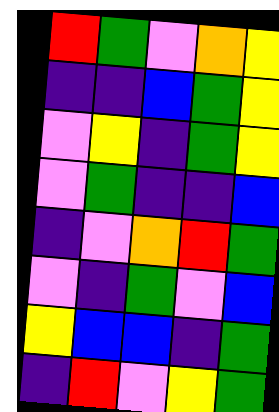[["red", "green", "violet", "orange", "yellow"], ["indigo", "indigo", "blue", "green", "yellow"], ["violet", "yellow", "indigo", "green", "yellow"], ["violet", "green", "indigo", "indigo", "blue"], ["indigo", "violet", "orange", "red", "green"], ["violet", "indigo", "green", "violet", "blue"], ["yellow", "blue", "blue", "indigo", "green"], ["indigo", "red", "violet", "yellow", "green"]]